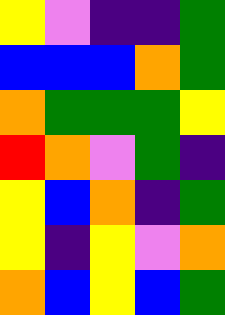[["yellow", "violet", "indigo", "indigo", "green"], ["blue", "blue", "blue", "orange", "green"], ["orange", "green", "green", "green", "yellow"], ["red", "orange", "violet", "green", "indigo"], ["yellow", "blue", "orange", "indigo", "green"], ["yellow", "indigo", "yellow", "violet", "orange"], ["orange", "blue", "yellow", "blue", "green"]]